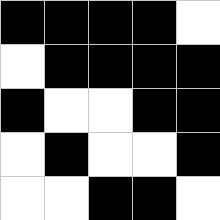[["black", "black", "black", "black", "white"], ["white", "black", "black", "black", "black"], ["black", "white", "white", "black", "black"], ["white", "black", "white", "white", "black"], ["white", "white", "black", "black", "white"]]